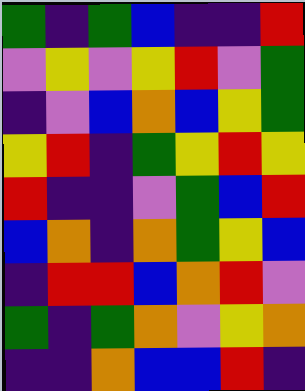[["green", "indigo", "green", "blue", "indigo", "indigo", "red"], ["violet", "yellow", "violet", "yellow", "red", "violet", "green"], ["indigo", "violet", "blue", "orange", "blue", "yellow", "green"], ["yellow", "red", "indigo", "green", "yellow", "red", "yellow"], ["red", "indigo", "indigo", "violet", "green", "blue", "red"], ["blue", "orange", "indigo", "orange", "green", "yellow", "blue"], ["indigo", "red", "red", "blue", "orange", "red", "violet"], ["green", "indigo", "green", "orange", "violet", "yellow", "orange"], ["indigo", "indigo", "orange", "blue", "blue", "red", "indigo"]]